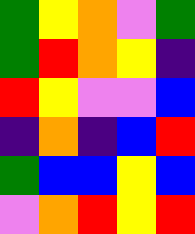[["green", "yellow", "orange", "violet", "green"], ["green", "red", "orange", "yellow", "indigo"], ["red", "yellow", "violet", "violet", "blue"], ["indigo", "orange", "indigo", "blue", "red"], ["green", "blue", "blue", "yellow", "blue"], ["violet", "orange", "red", "yellow", "red"]]